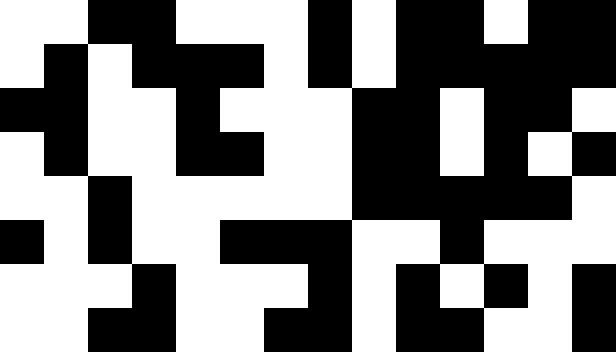[["white", "white", "black", "black", "white", "white", "white", "black", "white", "black", "black", "white", "black", "black"], ["white", "black", "white", "black", "black", "black", "white", "black", "white", "black", "black", "black", "black", "black"], ["black", "black", "white", "white", "black", "white", "white", "white", "black", "black", "white", "black", "black", "white"], ["white", "black", "white", "white", "black", "black", "white", "white", "black", "black", "white", "black", "white", "black"], ["white", "white", "black", "white", "white", "white", "white", "white", "black", "black", "black", "black", "black", "white"], ["black", "white", "black", "white", "white", "black", "black", "black", "white", "white", "black", "white", "white", "white"], ["white", "white", "white", "black", "white", "white", "white", "black", "white", "black", "white", "black", "white", "black"], ["white", "white", "black", "black", "white", "white", "black", "black", "white", "black", "black", "white", "white", "black"]]